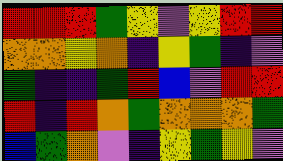[["red", "red", "red", "green", "yellow", "violet", "yellow", "red", "red"], ["orange", "orange", "yellow", "orange", "indigo", "yellow", "green", "indigo", "violet"], ["green", "indigo", "indigo", "green", "red", "blue", "violet", "red", "red"], ["red", "indigo", "red", "orange", "green", "orange", "orange", "orange", "green"], ["blue", "green", "orange", "violet", "indigo", "yellow", "green", "yellow", "violet"]]